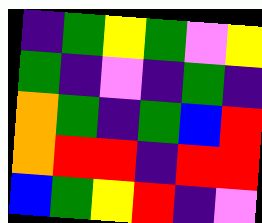[["indigo", "green", "yellow", "green", "violet", "yellow"], ["green", "indigo", "violet", "indigo", "green", "indigo"], ["orange", "green", "indigo", "green", "blue", "red"], ["orange", "red", "red", "indigo", "red", "red"], ["blue", "green", "yellow", "red", "indigo", "violet"]]